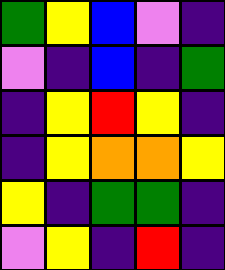[["green", "yellow", "blue", "violet", "indigo"], ["violet", "indigo", "blue", "indigo", "green"], ["indigo", "yellow", "red", "yellow", "indigo"], ["indigo", "yellow", "orange", "orange", "yellow"], ["yellow", "indigo", "green", "green", "indigo"], ["violet", "yellow", "indigo", "red", "indigo"]]